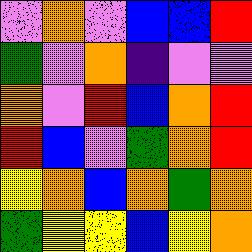[["violet", "orange", "violet", "blue", "blue", "red"], ["green", "violet", "orange", "indigo", "violet", "violet"], ["orange", "violet", "red", "blue", "orange", "red"], ["red", "blue", "violet", "green", "orange", "red"], ["yellow", "orange", "blue", "orange", "green", "orange"], ["green", "yellow", "yellow", "blue", "yellow", "orange"]]